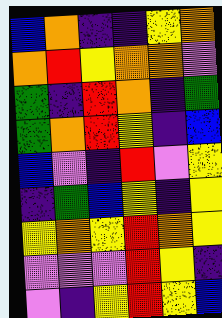[["blue", "orange", "indigo", "indigo", "yellow", "orange"], ["orange", "red", "yellow", "orange", "orange", "violet"], ["green", "indigo", "red", "orange", "indigo", "green"], ["green", "orange", "red", "yellow", "indigo", "blue"], ["blue", "violet", "indigo", "red", "violet", "yellow"], ["indigo", "green", "blue", "yellow", "indigo", "yellow"], ["yellow", "orange", "yellow", "red", "orange", "yellow"], ["violet", "violet", "violet", "red", "yellow", "indigo"], ["violet", "indigo", "yellow", "red", "yellow", "blue"]]